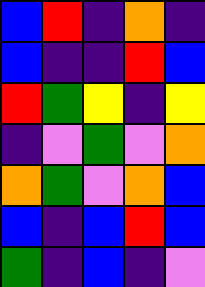[["blue", "red", "indigo", "orange", "indigo"], ["blue", "indigo", "indigo", "red", "blue"], ["red", "green", "yellow", "indigo", "yellow"], ["indigo", "violet", "green", "violet", "orange"], ["orange", "green", "violet", "orange", "blue"], ["blue", "indigo", "blue", "red", "blue"], ["green", "indigo", "blue", "indigo", "violet"]]